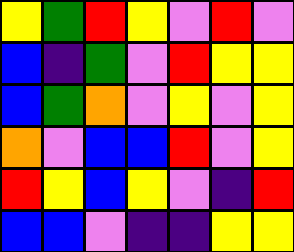[["yellow", "green", "red", "yellow", "violet", "red", "violet"], ["blue", "indigo", "green", "violet", "red", "yellow", "yellow"], ["blue", "green", "orange", "violet", "yellow", "violet", "yellow"], ["orange", "violet", "blue", "blue", "red", "violet", "yellow"], ["red", "yellow", "blue", "yellow", "violet", "indigo", "red"], ["blue", "blue", "violet", "indigo", "indigo", "yellow", "yellow"]]